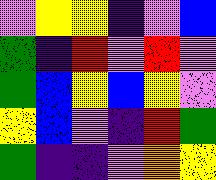[["violet", "yellow", "yellow", "indigo", "violet", "blue"], ["green", "indigo", "red", "violet", "red", "violet"], ["green", "blue", "yellow", "blue", "yellow", "violet"], ["yellow", "blue", "violet", "indigo", "red", "green"], ["green", "indigo", "indigo", "violet", "orange", "yellow"]]